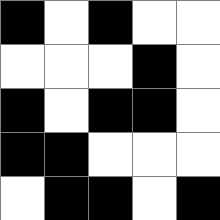[["black", "white", "black", "white", "white"], ["white", "white", "white", "black", "white"], ["black", "white", "black", "black", "white"], ["black", "black", "white", "white", "white"], ["white", "black", "black", "white", "black"]]